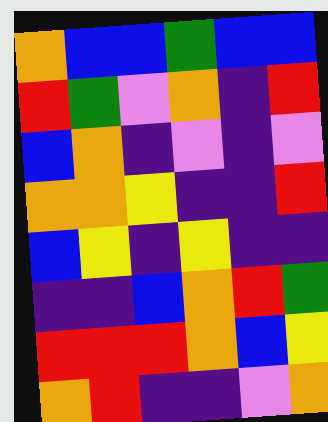[["orange", "blue", "blue", "green", "blue", "blue"], ["red", "green", "violet", "orange", "indigo", "red"], ["blue", "orange", "indigo", "violet", "indigo", "violet"], ["orange", "orange", "yellow", "indigo", "indigo", "red"], ["blue", "yellow", "indigo", "yellow", "indigo", "indigo"], ["indigo", "indigo", "blue", "orange", "red", "green"], ["red", "red", "red", "orange", "blue", "yellow"], ["orange", "red", "indigo", "indigo", "violet", "orange"]]